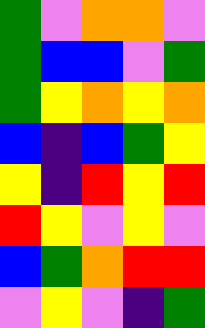[["green", "violet", "orange", "orange", "violet"], ["green", "blue", "blue", "violet", "green"], ["green", "yellow", "orange", "yellow", "orange"], ["blue", "indigo", "blue", "green", "yellow"], ["yellow", "indigo", "red", "yellow", "red"], ["red", "yellow", "violet", "yellow", "violet"], ["blue", "green", "orange", "red", "red"], ["violet", "yellow", "violet", "indigo", "green"]]